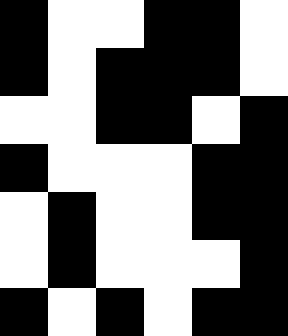[["black", "white", "white", "black", "black", "white"], ["black", "white", "black", "black", "black", "white"], ["white", "white", "black", "black", "white", "black"], ["black", "white", "white", "white", "black", "black"], ["white", "black", "white", "white", "black", "black"], ["white", "black", "white", "white", "white", "black"], ["black", "white", "black", "white", "black", "black"]]